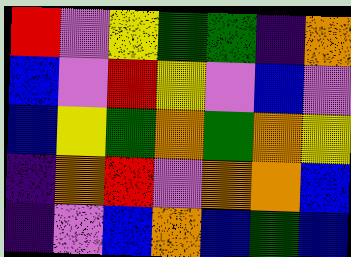[["red", "violet", "yellow", "green", "green", "indigo", "orange"], ["blue", "violet", "red", "yellow", "violet", "blue", "violet"], ["blue", "yellow", "green", "orange", "green", "orange", "yellow"], ["indigo", "orange", "red", "violet", "orange", "orange", "blue"], ["indigo", "violet", "blue", "orange", "blue", "green", "blue"]]